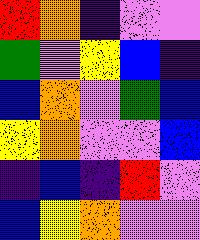[["red", "orange", "indigo", "violet", "violet"], ["green", "violet", "yellow", "blue", "indigo"], ["blue", "orange", "violet", "green", "blue"], ["yellow", "orange", "violet", "violet", "blue"], ["indigo", "blue", "indigo", "red", "violet"], ["blue", "yellow", "orange", "violet", "violet"]]